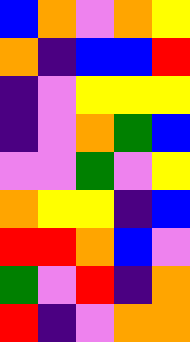[["blue", "orange", "violet", "orange", "yellow"], ["orange", "indigo", "blue", "blue", "red"], ["indigo", "violet", "yellow", "yellow", "yellow"], ["indigo", "violet", "orange", "green", "blue"], ["violet", "violet", "green", "violet", "yellow"], ["orange", "yellow", "yellow", "indigo", "blue"], ["red", "red", "orange", "blue", "violet"], ["green", "violet", "red", "indigo", "orange"], ["red", "indigo", "violet", "orange", "orange"]]